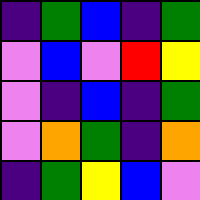[["indigo", "green", "blue", "indigo", "green"], ["violet", "blue", "violet", "red", "yellow"], ["violet", "indigo", "blue", "indigo", "green"], ["violet", "orange", "green", "indigo", "orange"], ["indigo", "green", "yellow", "blue", "violet"]]